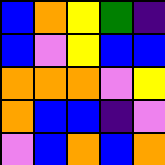[["blue", "orange", "yellow", "green", "indigo"], ["blue", "violet", "yellow", "blue", "blue"], ["orange", "orange", "orange", "violet", "yellow"], ["orange", "blue", "blue", "indigo", "violet"], ["violet", "blue", "orange", "blue", "orange"]]